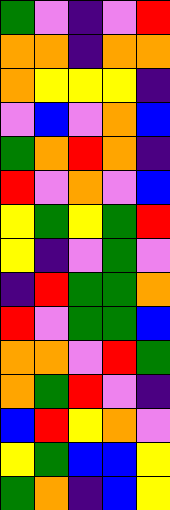[["green", "violet", "indigo", "violet", "red"], ["orange", "orange", "indigo", "orange", "orange"], ["orange", "yellow", "yellow", "yellow", "indigo"], ["violet", "blue", "violet", "orange", "blue"], ["green", "orange", "red", "orange", "indigo"], ["red", "violet", "orange", "violet", "blue"], ["yellow", "green", "yellow", "green", "red"], ["yellow", "indigo", "violet", "green", "violet"], ["indigo", "red", "green", "green", "orange"], ["red", "violet", "green", "green", "blue"], ["orange", "orange", "violet", "red", "green"], ["orange", "green", "red", "violet", "indigo"], ["blue", "red", "yellow", "orange", "violet"], ["yellow", "green", "blue", "blue", "yellow"], ["green", "orange", "indigo", "blue", "yellow"]]